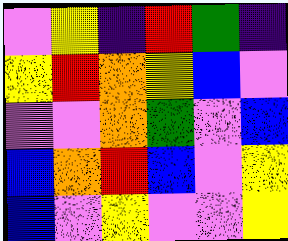[["violet", "yellow", "indigo", "red", "green", "indigo"], ["yellow", "red", "orange", "yellow", "blue", "violet"], ["violet", "violet", "orange", "green", "violet", "blue"], ["blue", "orange", "red", "blue", "violet", "yellow"], ["blue", "violet", "yellow", "violet", "violet", "yellow"]]